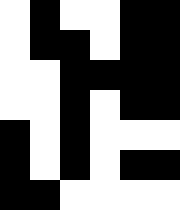[["white", "black", "white", "white", "black", "black"], ["white", "black", "black", "white", "black", "black"], ["white", "white", "black", "black", "black", "black"], ["white", "white", "black", "white", "black", "black"], ["black", "white", "black", "white", "white", "white"], ["black", "white", "black", "white", "black", "black"], ["black", "black", "white", "white", "white", "white"]]